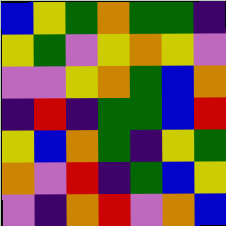[["blue", "yellow", "green", "orange", "green", "green", "indigo"], ["yellow", "green", "violet", "yellow", "orange", "yellow", "violet"], ["violet", "violet", "yellow", "orange", "green", "blue", "orange"], ["indigo", "red", "indigo", "green", "green", "blue", "red"], ["yellow", "blue", "orange", "green", "indigo", "yellow", "green"], ["orange", "violet", "red", "indigo", "green", "blue", "yellow"], ["violet", "indigo", "orange", "red", "violet", "orange", "blue"]]